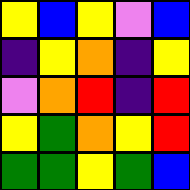[["yellow", "blue", "yellow", "violet", "blue"], ["indigo", "yellow", "orange", "indigo", "yellow"], ["violet", "orange", "red", "indigo", "red"], ["yellow", "green", "orange", "yellow", "red"], ["green", "green", "yellow", "green", "blue"]]